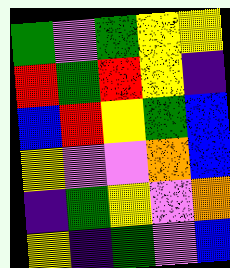[["green", "violet", "green", "yellow", "yellow"], ["red", "green", "red", "yellow", "indigo"], ["blue", "red", "yellow", "green", "blue"], ["yellow", "violet", "violet", "orange", "blue"], ["indigo", "green", "yellow", "violet", "orange"], ["yellow", "indigo", "green", "violet", "blue"]]